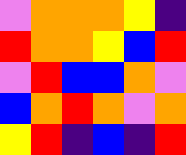[["violet", "orange", "orange", "orange", "yellow", "indigo"], ["red", "orange", "orange", "yellow", "blue", "red"], ["violet", "red", "blue", "blue", "orange", "violet"], ["blue", "orange", "red", "orange", "violet", "orange"], ["yellow", "red", "indigo", "blue", "indigo", "red"]]